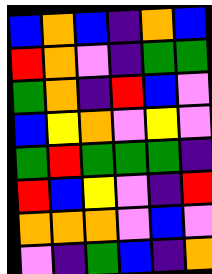[["blue", "orange", "blue", "indigo", "orange", "blue"], ["red", "orange", "violet", "indigo", "green", "green"], ["green", "orange", "indigo", "red", "blue", "violet"], ["blue", "yellow", "orange", "violet", "yellow", "violet"], ["green", "red", "green", "green", "green", "indigo"], ["red", "blue", "yellow", "violet", "indigo", "red"], ["orange", "orange", "orange", "violet", "blue", "violet"], ["violet", "indigo", "green", "blue", "indigo", "orange"]]